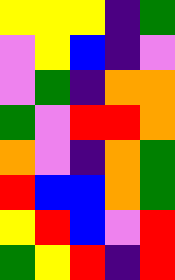[["yellow", "yellow", "yellow", "indigo", "green"], ["violet", "yellow", "blue", "indigo", "violet"], ["violet", "green", "indigo", "orange", "orange"], ["green", "violet", "red", "red", "orange"], ["orange", "violet", "indigo", "orange", "green"], ["red", "blue", "blue", "orange", "green"], ["yellow", "red", "blue", "violet", "red"], ["green", "yellow", "red", "indigo", "red"]]